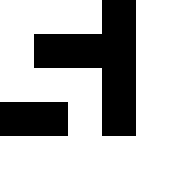[["white", "white", "white", "black", "white"], ["white", "black", "black", "black", "white"], ["white", "white", "white", "black", "white"], ["black", "black", "white", "black", "white"], ["white", "white", "white", "white", "white"]]